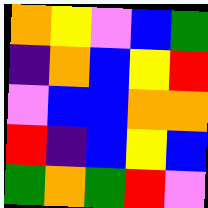[["orange", "yellow", "violet", "blue", "green"], ["indigo", "orange", "blue", "yellow", "red"], ["violet", "blue", "blue", "orange", "orange"], ["red", "indigo", "blue", "yellow", "blue"], ["green", "orange", "green", "red", "violet"]]